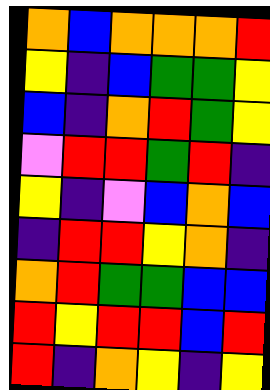[["orange", "blue", "orange", "orange", "orange", "red"], ["yellow", "indigo", "blue", "green", "green", "yellow"], ["blue", "indigo", "orange", "red", "green", "yellow"], ["violet", "red", "red", "green", "red", "indigo"], ["yellow", "indigo", "violet", "blue", "orange", "blue"], ["indigo", "red", "red", "yellow", "orange", "indigo"], ["orange", "red", "green", "green", "blue", "blue"], ["red", "yellow", "red", "red", "blue", "red"], ["red", "indigo", "orange", "yellow", "indigo", "yellow"]]